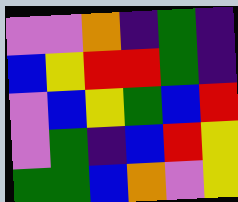[["violet", "violet", "orange", "indigo", "green", "indigo"], ["blue", "yellow", "red", "red", "green", "indigo"], ["violet", "blue", "yellow", "green", "blue", "red"], ["violet", "green", "indigo", "blue", "red", "yellow"], ["green", "green", "blue", "orange", "violet", "yellow"]]